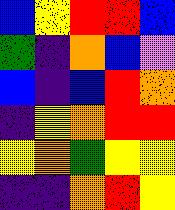[["blue", "yellow", "red", "red", "blue"], ["green", "indigo", "orange", "blue", "violet"], ["blue", "indigo", "blue", "red", "orange"], ["indigo", "yellow", "orange", "red", "red"], ["yellow", "orange", "green", "yellow", "yellow"], ["indigo", "indigo", "orange", "red", "yellow"]]